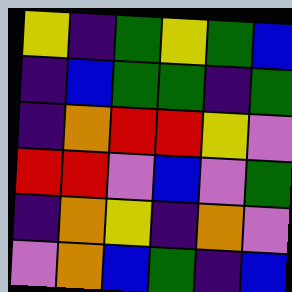[["yellow", "indigo", "green", "yellow", "green", "blue"], ["indigo", "blue", "green", "green", "indigo", "green"], ["indigo", "orange", "red", "red", "yellow", "violet"], ["red", "red", "violet", "blue", "violet", "green"], ["indigo", "orange", "yellow", "indigo", "orange", "violet"], ["violet", "orange", "blue", "green", "indigo", "blue"]]